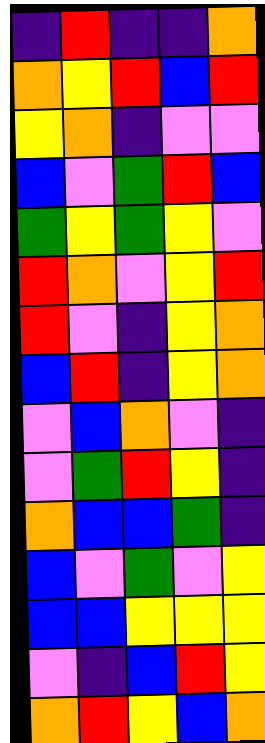[["indigo", "red", "indigo", "indigo", "orange"], ["orange", "yellow", "red", "blue", "red"], ["yellow", "orange", "indigo", "violet", "violet"], ["blue", "violet", "green", "red", "blue"], ["green", "yellow", "green", "yellow", "violet"], ["red", "orange", "violet", "yellow", "red"], ["red", "violet", "indigo", "yellow", "orange"], ["blue", "red", "indigo", "yellow", "orange"], ["violet", "blue", "orange", "violet", "indigo"], ["violet", "green", "red", "yellow", "indigo"], ["orange", "blue", "blue", "green", "indigo"], ["blue", "violet", "green", "violet", "yellow"], ["blue", "blue", "yellow", "yellow", "yellow"], ["violet", "indigo", "blue", "red", "yellow"], ["orange", "red", "yellow", "blue", "orange"]]